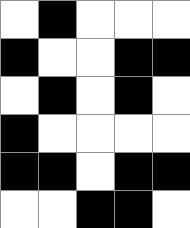[["white", "black", "white", "white", "white"], ["black", "white", "white", "black", "black"], ["white", "black", "white", "black", "white"], ["black", "white", "white", "white", "white"], ["black", "black", "white", "black", "black"], ["white", "white", "black", "black", "white"]]